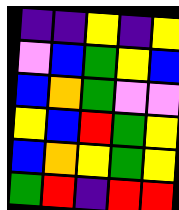[["indigo", "indigo", "yellow", "indigo", "yellow"], ["violet", "blue", "green", "yellow", "blue"], ["blue", "orange", "green", "violet", "violet"], ["yellow", "blue", "red", "green", "yellow"], ["blue", "orange", "yellow", "green", "yellow"], ["green", "red", "indigo", "red", "red"]]